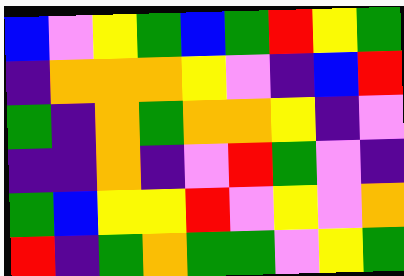[["blue", "violet", "yellow", "green", "blue", "green", "red", "yellow", "green"], ["indigo", "orange", "orange", "orange", "yellow", "violet", "indigo", "blue", "red"], ["green", "indigo", "orange", "green", "orange", "orange", "yellow", "indigo", "violet"], ["indigo", "indigo", "orange", "indigo", "violet", "red", "green", "violet", "indigo"], ["green", "blue", "yellow", "yellow", "red", "violet", "yellow", "violet", "orange"], ["red", "indigo", "green", "orange", "green", "green", "violet", "yellow", "green"]]